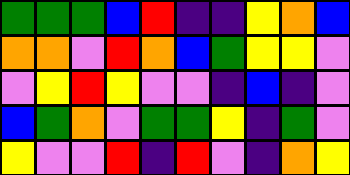[["green", "green", "green", "blue", "red", "indigo", "indigo", "yellow", "orange", "blue"], ["orange", "orange", "violet", "red", "orange", "blue", "green", "yellow", "yellow", "violet"], ["violet", "yellow", "red", "yellow", "violet", "violet", "indigo", "blue", "indigo", "violet"], ["blue", "green", "orange", "violet", "green", "green", "yellow", "indigo", "green", "violet"], ["yellow", "violet", "violet", "red", "indigo", "red", "violet", "indigo", "orange", "yellow"]]